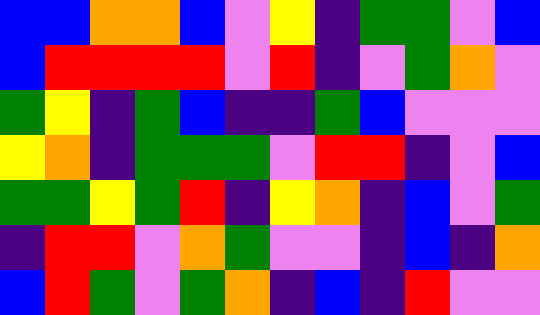[["blue", "blue", "orange", "orange", "blue", "violet", "yellow", "indigo", "green", "green", "violet", "blue"], ["blue", "red", "red", "red", "red", "violet", "red", "indigo", "violet", "green", "orange", "violet"], ["green", "yellow", "indigo", "green", "blue", "indigo", "indigo", "green", "blue", "violet", "violet", "violet"], ["yellow", "orange", "indigo", "green", "green", "green", "violet", "red", "red", "indigo", "violet", "blue"], ["green", "green", "yellow", "green", "red", "indigo", "yellow", "orange", "indigo", "blue", "violet", "green"], ["indigo", "red", "red", "violet", "orange", "green", "violet", "violet", "indigo", "blue", "indigo", "orange"], ["blue", "red", "green", "violet", "green", "orange", "indigo", "blue", "indigo", "red", "violet", "violet"]]